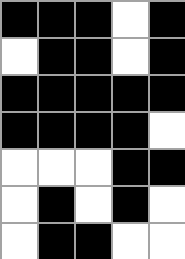[["black", "black", "black", "white", "black"], ["white", "black", "black", "white", "black"], ["black", "black", "black", "black", "black"], ["black", "black", "black", "black", "white"], ["white", "white", "white", "black", "black"], ["white", "black", "white", "black", "white"], ["white", "black", "black", "white", "white"]]